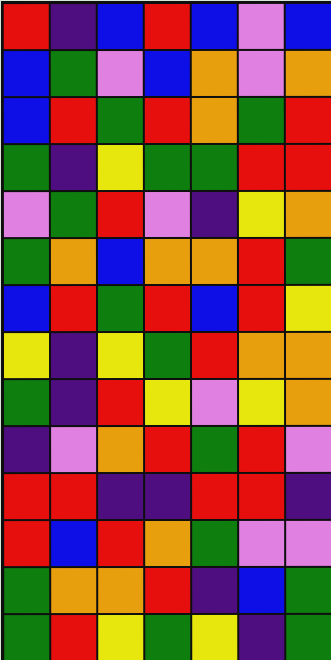[["red", "indigo", "blue", "red", "blue", "violet", "blue"], ["blue", "green", "violet", "blue", "orange", "violet", "orange"], ["blue", "red", "green", "red", "orange", "green", "red"], ["green", "indigo", "yellow", "green", "green", "red", "red"], ["violet", "green", "red", "violet", "indigo", "yellow", "orange"], ["green", "orange", "blue", "orange", "orange", "red", "green"], ["blue", "red", "green", "red", "blue", "red", "yellow"], ["yellow", "indigo", "yellow", "green", "red", "orange", "orange"], ["green", "indigo", "red", "yellow", "violet", "yellow", "orange"], ["indigo", "violet", "orange", "red", "green", "red", "violet"], ["red", "red", "indigo", "indigo", "red", "red", "indigo"], ["red", "blue", "red", "orange", "green", "violet", "violet"], ["green", "orange", "orange", "red", "indigo", "blue", "green"], ["green", "red", "yellow", "green", "yellow", "indigo", "green"]]